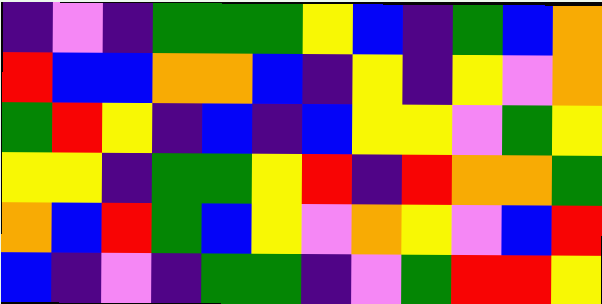[["indigo", "violet", "indigo", "green", "green", "green", "yellow", "blue", "indigo", "green", "blue", "orange"], ["red", "blue", "blue", "orange", "orange", "blue", "indigo", "yellow", "indigo", "yellow", "violet", "orange"], ["green", "red", "yellow", "indigo", "blue", "indigo", "blue", "yellow", "yellow", "violet", "green", "yellow"], ["yellow", "yellow", "indigo", "green", "green", "yellow", "red", "indigo", "red", "orange", "orange", "green"], ["orange", "blue", "red", "green", "blue", "yellow", "violet", "orange", "yellow", "violet", "blue", "red"], ["blue", "indigo", "violet", "indigo", "green", "green", "indigo", "violet", "green", "red", "red", "yellow"]]